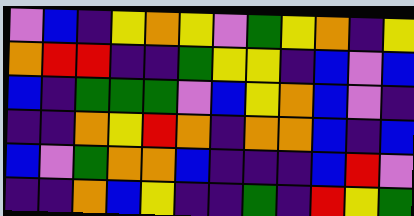[["violet", "blue", "indigo", "yellow", "orange", "yellow", "violet", "green", "yellow", "orange", "indigo", "yellow"], ["orange", "red", "red", "indigo", "indigo", "green", "yellow", "yellow", "indigo", "blue", "violet", "blue"], ["blue", "indigo", "green", "green", "green", "violet", "blue", "yellow", "orange", "blue", "violet", "indigo"], ["indigo", "indigo", "orange", "yellow", "red", "orange", "indigo", "orange", "orange", "blue", "indigo", "blue"], ["blue", "violet", "green", "orange", "orange", "blue", "indigo", "indigo", "indigo", "blue", "red", "violet"], ["indigo", "indigo", "orange", "blue", "yellow", "indigo", "indigo", "green", "indigo", "red", "yellow", "green"]]